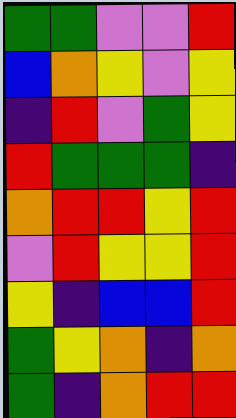[["green", "green", "violet", "violet", "red"], ["blue", "orange", "yellow", "violet", "yellow"], ["indigo", "red", "violet", "green", "yellow"], ["red", "green", "green", "green", "indigo"], ["orange", "red", "red", "yellow", "red"], ["violet", "red", "yellow", "yellow", "red"], ["yellow", "indigo", "blue", "blue", "red"], ["green", "yellow", "orange", "indigo", "orange"], ["green", "indigo", "orange", "red", "red"]]